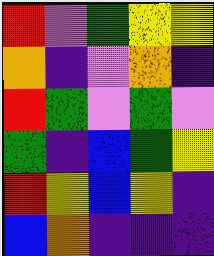[["red", "violet", "green", "yellow", "yellow"], ["orange", "indigo", "violet", "orange", "indigo"], ["red", "green", "violet", "green", "violet"], ["green", "indigo", "blue", "green", "yellow"], ["red", "yellow", "blue", "yellow", "indigo"], ["blue", "orange", "indigo", "indigo", "indigo"]]